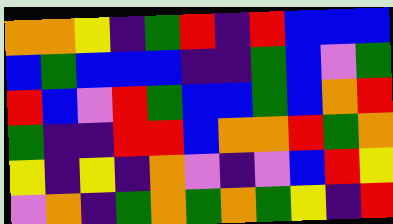[["orange", "orange", "yellow", "indigo", "green", "red", "indigo", "red", "blue", "blue", "blue"], ["blue", "green", "blue", "blue", "blue", "indigo", "indigo", "green", "blue", "violet", "green"], ["red", "blue", "violet", "red", "green", "blue", "blue", "green", "blue", "orange", "red"], ["green", "indigo", "indigo", "red", "red", "blue", "orange", "orange", "red", "green", "orange"], ["yellow", "indigo", "yellow", "indigo", "orange", "violet", "indigo", "violet", "blue", "red", "yellow"], ["violet", "orange", "indigo", "green", "orange", "green", "orange", "green", "yellow", "indigo", "red"]]